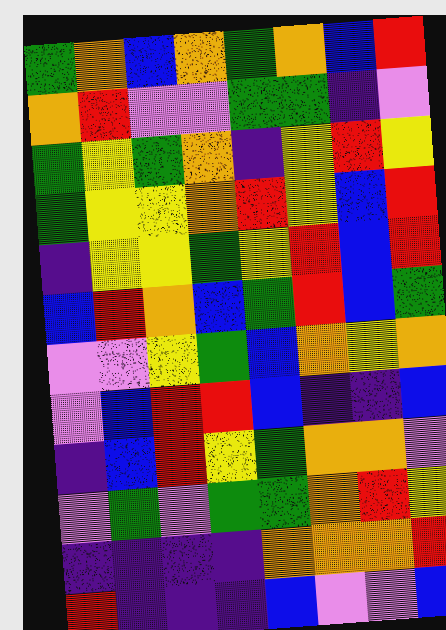[["green", "orange", "blue", "orange", "green", "orange", "blue", "red"], ["orange", "red", "violet", "violet", "green", "green", "indigo", "violet"], ["green", "yellow", "green", "orange", "indigo", "yellow", "red", "yellow"], ["green", "yellow", "yellow", "orange", "red", "yellow", "blue", "red"], ["indigo", "yellow", "yellow", "green", "yellow", "red", "blue", "red"], ["blue", "red", "orange", "blue", "green", "red", "blue", "green"], ["violet", "violet", "yellow", "green", "blue", "orange", "yellow", "orange"], ["violet", "blue", "red", "red", "blue", "indigo", "indigo", "blue"], ["indigo", "blue", "red", "yellow", "green", "orange", "orange", "violet"], ["violet", "green", "violet", "green", "green", "orange", "red", "yellow"], ["indigo", "indigo", "indigo", "indigo", "orange", "orange", "orange", "red"], ["red", "indigo", "indigo", "indigo", "blue", "violet", "violet", "blue"]]